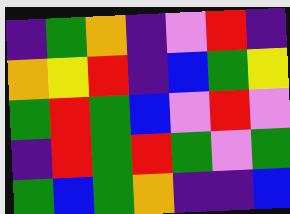[["indigo", "green", "orange", "indigo", "violet", "red", "indigo"], ["orange", "yellow", "red", "indigo", "blue", "green", "yellow"], ["green", "red", "green", "blue", "violet", "red", "violet"], ["indigo", "red", "green", "red", "green", "violet", "green"], ["green", "blue", "green", "orange", "indigo", "indigo", "blue"]]